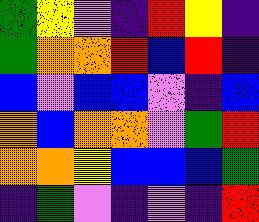[["green", "yellow", "violet", "indigo", "red", "yellow", "indigo"], ["green", "orange", "orange", "red", "blue", "red", "indigo"], ["blue", "violet", "blue", "blue", "violet", "indigo", "blue"], ["orange", "blue", "orange", "orange", "violet", "green", "red"], ["orange", "orange", "yellow", "blue", "blue", "blue", "green"], ["indigo", "green", "violet", "indigo", "violet", "indigo", "red"]]